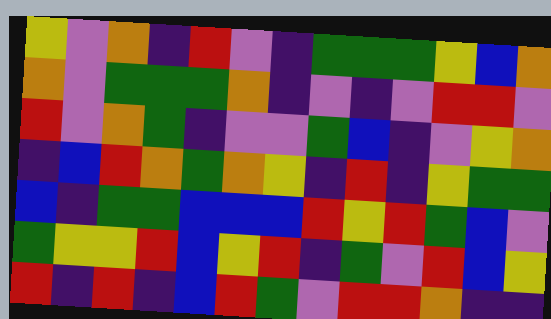[["yellow", "violet", "orange", "indigo", "red", "violet", "indigo", "green", "green", "green", "yellow", "blue", "orange"], ["orange", "violet", "green", "green", "green", "orange", "indigo", "violet", "indigo", "violet", "red", "red", "violet"], ["red", "violet", "orange", "green", "indigo", "violet", "violet", "green", "blue", "indigo", "violet", "yellow", "orange"], ["indigo", "blue", "red", "orange", "green", "orange", "yellow", "indigo", "red", "indigo", "yellow", "green", "green"], ["blue", "indigo", "green", "green", "blue", "blue", "blue", "red", "yellow", "red", "green", "blue", "violet"], ["green", "yellow", "yellow", "red", "blue", "yellow", "red", "indigo", "green", "violet", "red", "blue", "yellow"], ["red", "indigo", "red", "indigo", "blue", "red", "green", "violet", "red", "red", "orange", "indigo", "indigo"]]